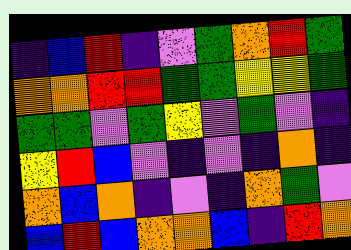[["indigo", "blue", "red", "indigo", "violet", "green", "orange", "red", "green"], ["orange", "orange", "red", "red", "green", "green", "yellow", "yellow", "green"], ["green", "green", "violet", "green", "yellow", "violet", "green", "violet", "indigo"], ["yellow", "red", "blue", "violet", "indigo", "violet", "indigo", "orange", "indigo"], ["orange", "blue", "orange", "indigo", "violet", "indigo", "orange", "green", "violet"], ["blue", "red", "blue", "orange", "orange", "blue", "indigo", "red", "orange"]]